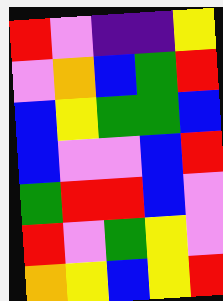[["red", "violet", "indigo", "indigo", "yellow"], ["violet", "orange", "blue", "green", "red"], ["blue", "yellow", "green", "green", "blue"], ["blue", "violet", "violet", "blue", "red"], ["green", "red", "red", "blue", "violet"], ["red", "violet", "green", "yellow", "violet"], ["orange", "yellow", "blue", "yellow", "red"]]